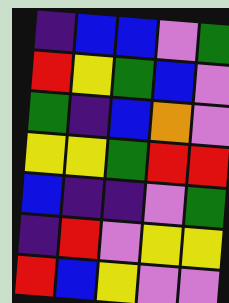[["indigo", "blue", "blue", "violet", "green"], ["red", "yellow", "green", "blue", "violet"], ["green", "indigo", "blue", "orange", "violet"], ["yellow", "yellow", "green", "red", "red"], ["blue", "indigo", "indigo", "violet", "green"], ["indigo", "red", "violet", "yellow", "yellow"], ["red", "blue", "yellow", "violet", "violet"]]